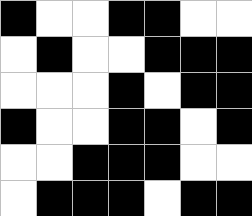[["black", "white", "white", "black", "black", "white", "white"], ["white", "black", "white", "white", "black", "black", "black"], ["white", "white", "white", "black", "white", "black", "black"], ["black", "white", "white", "black", "black", "white", "black"], ["white", "white", "black", "black", "black", "white", "white"], ["white", "black", "black", "black", "white", "black", "black"]]